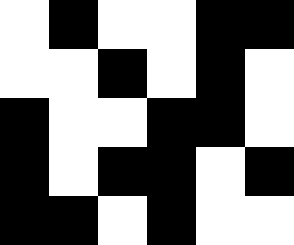[["white", "black", "white", "white", "black", "black"], ["white", "white", "black", "white", "black", "white"], ["black", "white", "white", "black", "black", "white"], ["black", "white", "black", "black", "white", "black"], ["black", "black", "white", "black", "white", "white"]]